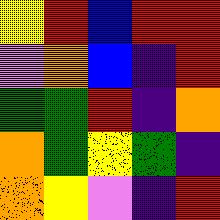[["yellow", "red", "blue", "red", "red"], ["violet", "orange", "blue", "indigo", "red"], ["green", "green", "red", "indigo", "orange"], ["orange", "green", "yellow", "green", "indigo"], ["orange", "yellow", "violet", "indigo", "red"]]